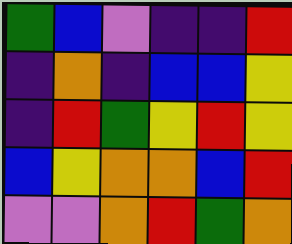[["green", "blue", "violet", "indigo", "indigo", "red"], ["indigo", "orange", "indigo", "blue", "blue", "yellow"], ["indigo", "red", "green", "yellow", "red", "yellow"], ["blue", "yellow", "orange", "orange", "blue", "red"], ["violet", "violet", "orange", "red", "green", "orange"]]